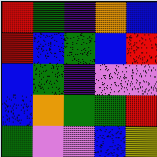[["red", "green", "indigo", "orange", "blue"], ["red", "blue", "green", "blue", "red"], ["blue", "green", "indigo", "violet", "violet"], ["blue", "orange", "green", "green", "red"], ["green", "violet", "violet", "blue", "yellow"]]